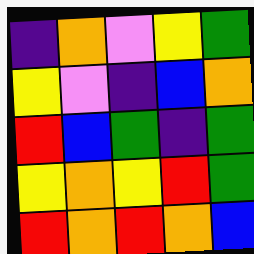[["indigo", "orange", "violet", "yellow", "green"], ["yellow", "violet", "indigo", "blue", "orange"], ["red", "blue", "green", "indigo", "green"], ["yellow", "orange", "yellow", "red", "green"], ["red", "orange", "red", "orange", "blue"]]